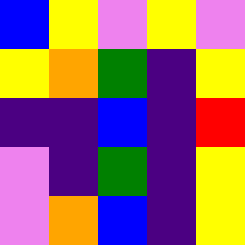[["blue", "yellow", "violet", "yellow", "violet"], ["yellow", "orange", "green", "indigo", "yellow"], ["indigo", "indigo", "blue", "indigo", "red"], ["violet", "indigo", "green", "indigo", "yellow"], ["violet", "orange", "blue", "indigo", "yellow"]]